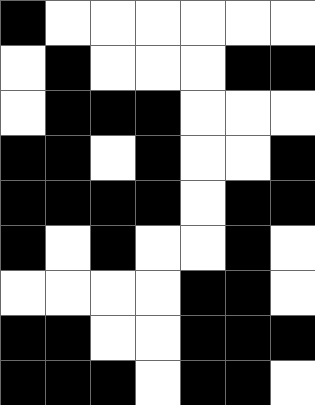[["black", "white", "white", "white", "white", "white", "white"], ["white", "black", "white", "white", "white", "black", "black"], ["white", "black", "black", "black", "white", "white", "white"], ["black", "black", "white", "black", "white", "white", "black"], ["black", "black", "black", "black", "white", "black", "black"], ["black", "white", "black", "white", "white", "black", "white"], ["white", "white", "white", "white", "black", "black", "white"], ["black", "black", "white", "white", "black", "black", "black"], ["black", "black", "black", "white", "black", "black", "white"]]